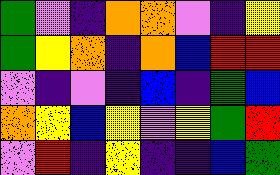[["green", "violet", "indigo", "orange", "orange", "violet", "indigo", "yellow"], ["green", "yellow", "orange", "indigo", "orange", "blue", "red", "red"], ["violet", "indigo", "violet", "indigo", "blue", "indigo", "green", "blue"], ["orange", "yellow", "blue", "yellow", "violet", "yellow", "green", "red"], ["violet", "red", "indigo", "yellow", "indigo", "indigo", "blue", "green"]]